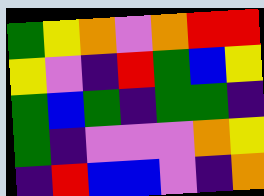[["green", "yellow", "orange", "violet", "orange", "red", "red"], ["yellow", "violet", "indigo", "red", "green", "blue", "yellow"], ["green", "blue", "green", "indigo", "green", "green", "indigo"], ["green", "indigo", "violet", "violet", "violet", "orange", "yellow"], ["indigo", "red", "blue", "blue", "violet", "indigo", "orange"]]